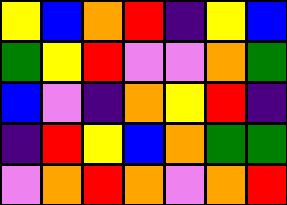[["yellow", "blue", "orange", "red", "indigo", "yellow", "blue"], ["green", "yellow", "red", "violet", "violet", "orange", "green"], ["blue", "violet", "indigo", "orange", "yellow", "red", "indigo"], ["indigo", "red", "yellow", "blue", "orange", "green", "green"], ["violet", "orange", "red", "orange", "violet", "orange", "red"]]